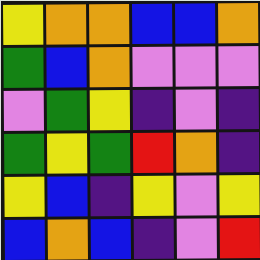[["yellow", "orange", "orange", "blue", "blue", "orange"], ["green", "blue", "orange", "violet", "violet", "violet"], ["violet", "green", "yellow", "indigo", "violet", "indigo"], ["green", "yellow", "green", "red", "orange", "indigo"], ["yellow", "blue", "indigo", "yellow", "violet", "yellow"], ["blue", "orange", "blue", "indigo", "violet", "red"]]